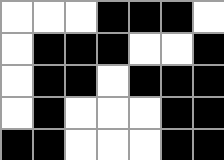[["white", "white", "white", "black", "black", "black", "white"], ["white", "black", "black", "black", "white", "white", "black"], ["white", "black", "black", "white", "black", "black", "black"], ["white", "black", "white", "white", "white", "black", "black"], ["black", "black", "white", "white", "white", "black", "black"]]